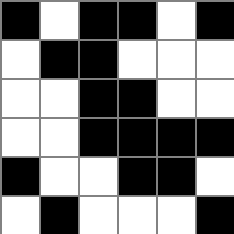[["black", "white", "black", "black", "white", "black"], ["white", "black", "black", "white", "white", "white"], ["white", "white", "black", "black", "white", "white"], ["white", "white", "black", "black", "black", "black"], ["black", "white", "white", "black", "black", "white"], ["white", "black", "white", "white", "white", "black"]]